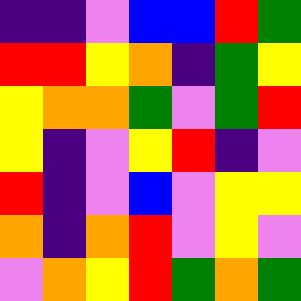[["indigo", "indigo", "violet", "blue", "blue", "red", "green"], ["red", "red", "yellow", "orange", "indigo", "green", "yellow"], ["yellow", "orange", "orange", "green", "violet", "green", "red"], ["yellow", "indigo", "violet", "yellow", "red", "indigo", "violet"], ["red", "indigo", "violet", "blue", "violet", "yellow", "yellow"], ["orange", "indigo", "orange", "red", "violet", "yellow", "violet"], ["violet", "orange", "yellow", "red", "green", "orange", "green"]]